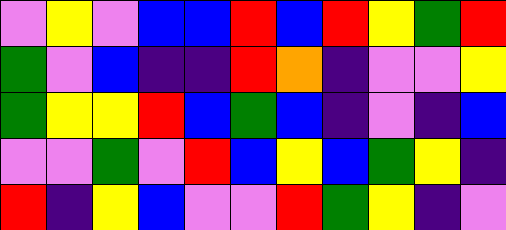[["violet", "yellow", "violet", "blue", "blue", "red", "blue", "red", "yellow", "green", "red"], ["green", "violet", "blue", "indigo", "indigo", "red", "orange", "indigo", "violet", "violet", "yellow"], ["green", "yellow", "yellow", "red", "blue", "green", "blue", "indigo", "violet", "indigo", "blue"], ["violet", "violet", "green", "violet", "red", "blue", "yellow", "blue", "green", "yellow", "indigo"], ["red", "indigo", "yellow", "blue", "violet", "violet", "red", "green", "yellow", "indigo", "violet"]]